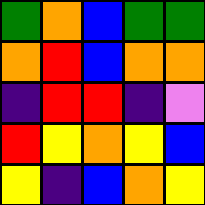[["green", "orange", "blue", "green", "green"], ["orange", "red", "blue", "orange", "orange"], ["indigo", "red", "red", "indigo", "violet"], ["red", "yellow", "orange", "yellow", "blue"], ["yellow", "indigo", "blue", "orange", "yellow"]]